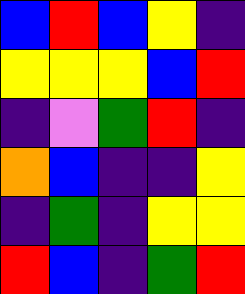[["blue", "red", "blue", "yellow", "indigo"], ["yellow", "yellow", "yellow", "blue", "red"], ["indigo", "violet", "green", "red", "indigo"], ["orange", "blue", "indigo", "indigo", "yellow"], ["indigo", "green", "indigo", "yellow", "yellow"], ["red", "blue", "indigo", "green", "red"]]